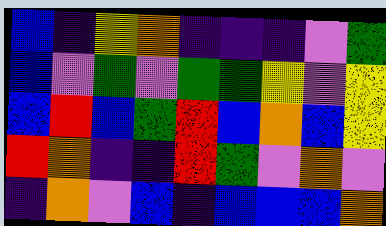[["blue", "indigo", "yellow", "orange", "indigo", "indigo", "indigo", "violet", "green"], ["blue", "violet", "green", "violet", "green", "green", "yellow", "violet", "yellow"], ["blue", "red", "blue", "green", "red", "blue", "orange", "blue", "yellow"], ["red", "orange", "indigo", "indigo", "red", "green", "violet", "orange", "violet"], ["indigo", "orange", "violet", "blue", "indigo", "blue", "blue", "blue", "orange"]]